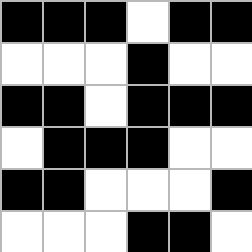[["black", "black", "black", "white", "black", "black"], ["white", "white", "white", "black", "white", "white"], ["black", "black", "white", "black", "black", "black"], ["white", "black", "black", "black", "white", "white"], ["black", "black", "white", "white", "white", "black"], ["white", "white", "white", "black", "black", "white"]]